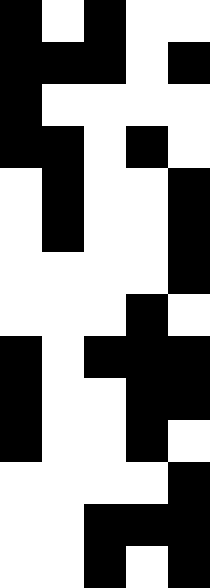[["black", "white", "black", "white", "white"], ["black", "black", "black", "white", "black"], ["black", "white", "white", "white", "white"], ["black", "black", "white", "black", "white"], ["white", "black", "white", "white", "black"], ["white", "black", "white", "white", "black"], ["white", "white", "white", "white", "black"], ["white", "white", "white", "black", "white"], ["black", "white", "black", "black", "black"], ["black", "white", "white", "black", "black"], ["black", "white", "white", "black", "white"], ["white", "white", "white", "white", "black"], ["white", "white", "black", "black", "black"], ["white", "white", "black", "white", "black"]]